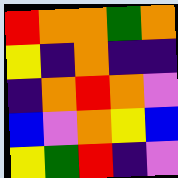[["red", "orange", "orange", "green", "orange"], ["yellow", "indigo", "orange", "indigo", "indigo"], ["indigo", "orange", "red", "orange", "violet"], ["blue", "violet", "orange", "yellow", "blue"], ["yellow", "green", "red", "indigo", "violet"]]